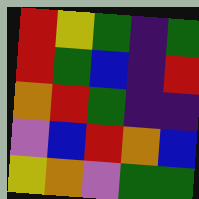[["red", "yellow", "green", "indigo", "green"], ["red", "green", "blue", "indigo", "red"], ["orange", "red", "green", "indigo", "indigo"], ["violet", "blue", "red", "orange", "blue"], ["yellow", "orange", "violet", "green", "green"]]